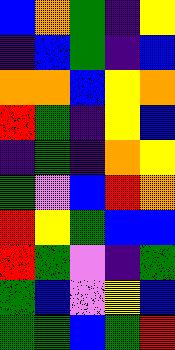[["blue", "orange", "green", "indigo", "yellow"], ["indigo", "blue", "green", "indigo", "blue"], ["orange", "orange", "blue", "yellow", "orange"], ["red", "green", "indigo", "yellow", "blue"], ["indigo", "green", "indigo", "orange", "yellow"], ["green", "violet", "blue", "red", "orange"], ["red", "yellow", "green", "blue", "blue"], ["red", "green", "violet", "indigo", "green"], ["green", "blue", "violet", "yellow", "blue"], ["green", "green", "blue", "green", "red"]]